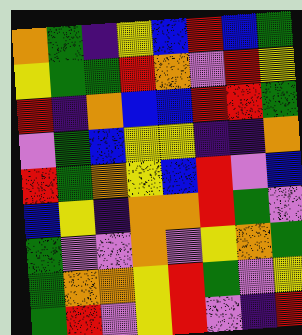[["orange", "green", "indigo", "yellow", "blue", "red", "blue", "green"], ["yellow", "green", "green", "red", "orange", "violet", "red", "yellow"], ["red", "indigo", "orange", "blue", "blue", "red", "red", "green"], ["violet", "green", "blue", "yellow", "yellow", "indigo", "indigo", "orange"], ["red", "green", "orange", "yellow", "blue", "red", "violet", "blue"], ["blue", "yellow", "indigo", "orange", "orange", "red", "green", "violet"], ["green", "violet", "violet", "orange", "violet", "yellow", "orange", "green"], ["green", "orange", "orange", "yellow", "red", "green", "violet", "yellow"], ["green", "red", "violet", "yellow", "red", "violet", "indigo", "red"]]